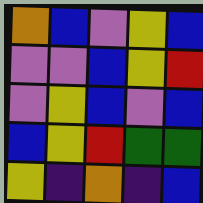[["orange", "blue", "violet", "yellow", "blue"], ["violet", "violet", "blue", "yellow", "red"], ["violet", "yellow", "blue", "violet", "blue"], ["blue", "yellow", "red", "green", "green"], ["yellow", "indigo", "orange", "indigo", "blue"]]